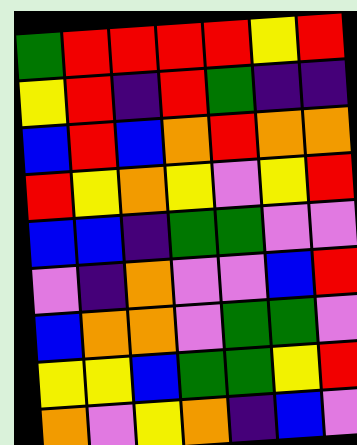[["green", "red", "red", "red", "red", "yellow", "red"], ["yellow", "red", "indigo", "red", "green", "indigo", "indigo"], ["blue", "red", "blue", "orange", "red", "orange", "orange"], ["red", "yellow", "orange", "yellow", "violet", "yellow", "red"], ["blue", "blue", "indigo", "green", "green", "violet", "violet"], ["violet", "indigo", "orange", "violet", "violet", "blue", "red"], ["blue", "orange", "orange", "violet", "green", "green", "violet"], ["yellow", "yellow", "blue", "green", "green", "yellow", "red"], ["orange", "violet", "yellow", "orange", "indigo", "blue", "violet"]]